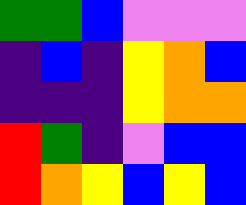[["green", "green", "blue", "violet", "violet", "violet"], ["indigo", "blue", "indigo", "yellow", "orange", "blue"], ["indigo", "indigo", "indigo", "yellow", "orange", "orange"], ["red", "green", "indigo", "violet", "blue", "blue"], ["red", "orange", "yellow", "blue", "yellow", "blue"]]